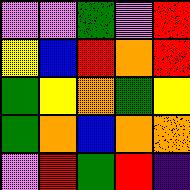[["violet", "violet", "green", "violet", "red"], ["yellow", "blue", "red", "orange", "red"], ["green", "yellow", "orange", "green", "yellow"], ["green", "orange", "blue", "orange", "orange"], ["violet", "red", "green", "red", "indigo"]]